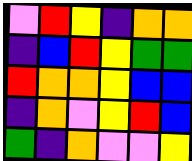[["violet", "red", "yellow", "indigo", "orange", "orange"], ["indigo", "blue", "red", "yellow", "green", "green"], ["red", "orange", "orange", "yellow", "blue", "blue"], ["indigo", "orange", "violet", "yellow", "red", "blue"], ["green", "indigo", "orange", "violet", "violet", "yellow"]]